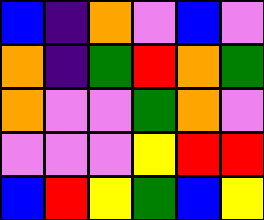[["blue", "indigo", "orange", "violet", "blue", "violet"], ["orange", "indigo", "green", "red", "orange", "green"], ["orange", "violet", "violet", "green", "orange", "violet"], ["violet", "violet", "violet", "yellow", "red", "red"], ["blue", "red", "yellow", "green", "blue", "yellow"]]